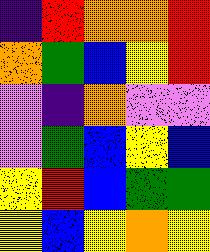[["indigo", "red", "orange", "orange", "red"], ["orange", "green", "blue", "yellow", "red"], ["violet", "indigo", "orange", "violet", "violet"], ["violet", "green", "blue", "yellow", "blue"], ["yellow", "red", "blue", "green", "green"], ["yellow", "blue", "yellow", "orange", "yellow"]]